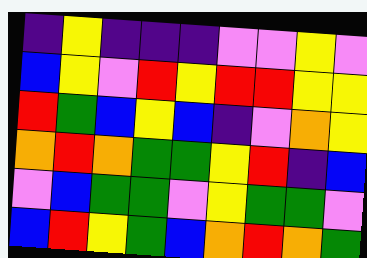[["indigo", "yellow", "indigo", "indigo", "indigo", "violet", "violet", "yellow", "violet"], ["blue", "yellow", "violet", "red", "yellow", "red", "red", "yellow", "yellow"], ["red", "green", "blue", "yellow", "blue", "indigo", "violet", "orange", "yellow"], ["orange", "red", "orange", "green", "green", "yellow", "red", "indigo", "blue"], ["violet", "blue", "green", "green", "violet", "yellow", "green", "green", "violet"], ["blue", "red", "yellow", "green", "blue", "orange", "red", "orange", "green"]]